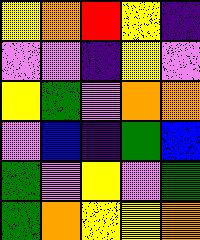[["yellow", "orange", "red", "yellow", "indigo"], ["violet", "violet", "indigo", "yellow", "violet"], ["yellow", "green", "violet", "orange", "orange"], ["violet", "blue", "indigo", "green", "blue"], ["green", "violet", "yellow", "violet", "green"], ["green", "orange", "yellow", "yellow", "orange"]]